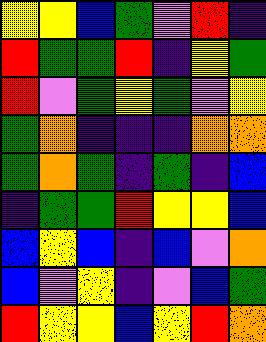[["yellow", "yellow", "blue", "green", "violet", "red", "indigo"], ["red", "green", "green", "red", "indigo", "yellow", "green"], ["red", "violet", "green", "yellow", "green", "violet", "yellow"], ["green", "orange", "indigo", "indigo", "indigo", "orange", "orange"], ["green", "orange", "green", "indigo", "green", "indigo", "blue"], ["indigo", "green", "green", "red", "yellow", "yellow", "blue"], ["blue", "yellow", "blue", "indigo", "blue", "violet", "orange"], ["blue", "violet", "yellow", "indigo", "violet", "blue", "green"], ["red", "yellow", "yellow", "blue", "yellow", "red", "orange"]]